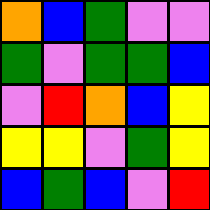[["orange", "blue", "green", "violet", "violet"], ["green", "violet", "green", "green", "blue"], ["violet", "red", "orange", "blue", "yellow"], ["yellow", "yellow", "violet", "green", "yellow"], ["blue", "green", "blue", "violet", "red"]]